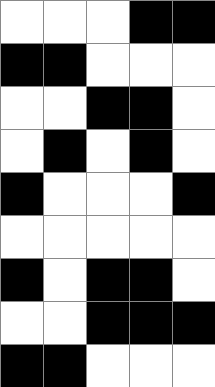[["white", "white", "white", "black", "black"], ["black", "black", "white", "white", "white"], ["white", "white", "black", "black", "white"], ["white", "black", "white", "black", "white"], ["black", "white", "white", "white", "black"], ["white", "white", "white", "white", "white"], ["black", "white", "black", "black", "white"], ["white", "white", "black", "black", "black"], ["black", "black", "white", "white", "white"]]